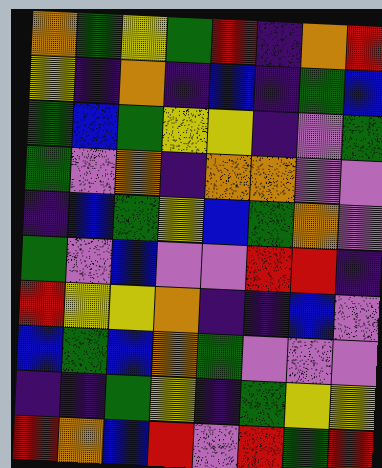[["orange", "green", "yellow", "green", "red", "indigo", "orange", "red"], ["yellow", "indigo", "orange", "indigo", "blue", "indigo", "green", "blue"], ["green", "blue", "green", "yellow", "yellow", "indigo", "violet", "green"], ["green", "violet", "orange", "indigo", "orange", "orange", "violet", "violet"], ["indigo", "blue", "green", "yellow", "blue", "green", "orange", "violet"], ["green", "violet", "blue", "violet", "violet", "red", "red", "indigo"], ["red", "yellow", "yellow", "orange", "indigo", "indigo", "blue", "violet"], ["blue", "green", "blue", "orange", "green", "violet", "violet", "violet"], ["indigo", "indigo", "green", "yellow", "indigo", "green", "yellow", "yellow"], ["red", "orange", "blue", "red", "violet", "red", "green", "red"]]